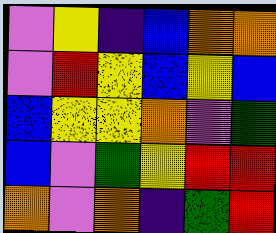[["violet", "yellow", "indigo", "blue", "orange", "orange"], ["violet", "red", "yellow", "blue", "yellow", "blue"], ["blue", "yellow", "yellow", "orange", "violet", "green"], ["blue", "violet", "green", "yellow", "red", "red"], ["orange", "violet", "orange", "indigo", "green", "red"]]